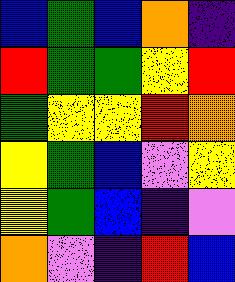[["blue", "green", "blue", "orange", "indigo"], ["red", "green", "green", "yellow", "red"], ["green", "yellow", "yellow", "red", "orange"], ["yellow", "green", "blue", "violet", "yellow"], ["yellow", "green", "blue", "indigo", "violet"], ["orange", "violet", "indigo", "red", "blue"]]